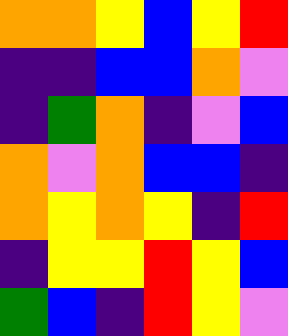[["orange", "orange", "yellow", "blue", "yellow", "red"], ["indigo", "indigo", "blue", "blue", "orange", "violet"], ["indigo", "green", "orange", "indigo", "violet", "blue"], ["orange", "violet", "orange", "blue", "blue", "indigo"], ["orange", "yellow", "orange", "yellow", "indigo", "red"], ["indigo", "yellow", "yellow", "red", "yellow", "blue"], ["green", "blue", "indigo", "red", "yellow", "violet"]]